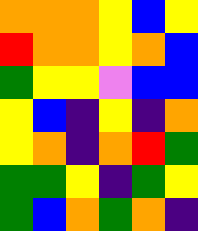[["orange", "orange", "orange", "yellow", "blue", "yellow"], ["red", "orange", "orange", "yellow", "orange", "blue"], ["green", "yellow", "yellow", "violet", "blue", "blue"], ["yellow", "blue", "indigo", "yellow", "indigo", "orange"], ["yellow", "orange", "indigo", "orange", "red", "green"], ["green", "green", "yellow", "indigo", "green", "yellow"], ["green", "blue", "orange", "green", "orange", "indigo"]]